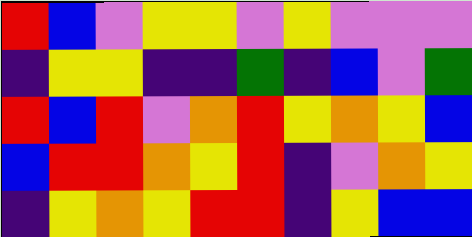[["red", "blue", "violet", "yellow", "yellow", "violet", "yellow", "violet", "violet", "violet"], ["indigo", "yellow", "yellow", "indigo", "indigo", "green", "indigo", "blue", "violet", "green"], ["red", "blue", "red", "violet", "orange", "red", "yellow", "orange", "yellow", "blue"], ["blue", "red", "red", "orange", "yellow", "red", "indigo", "violet", "orange", "yellow"], ["indigo", "yellow", "orange", "yellow", "red", "red", "indigo", "yellow", "blue", "blue"]]